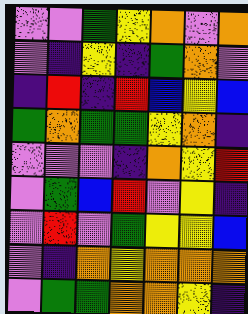[["violet", "violet", "green", "yellow", "orange", "violet", "orange"], ["violet", "indigo", "yellow", "indigo", "green", "orange", "violet"], ["indigo", "red", "indigo", "red", "blue", "yellow", "blue"], ["green", "orange", "green", "green", "yellow", "orange", "indigo"], ["violet", "violet", "violet", "indigo", "orange", "yellow", "red"], ["violet", "green", "blue", "red", "violet", "yellow", "indigo"], ["violet", "red", "violet", "green", "yellow", "yellow", "blue"], ["violet", "indigo", "orange", "yellow", "orange", "orange", "orange"], ["violet", "green", "green", "orange", "orange", "yellow", "indigo"]]